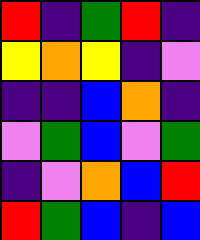[["red", "indigo", "green", "red", "indigo"], ["yellow", "orange", "yellow", "indigo", "violet"], ["indigo", "indigo", "blue", "orange", "indigo"], ["violet", "green", "blue", "violet", "green"], ["indigo", "violet", "orange", "blue", "red"], ["red", "green", "blue", "indigo", "blue"]]